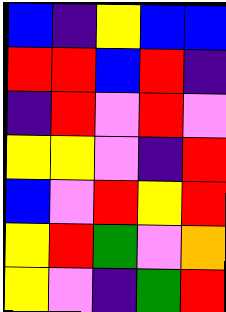[["blue", "indigo", "yellow", "blue", "blue"], ["red", "red", "blue", "red", "indigo"], ["indigo", "red", "violet", "red", "violet"], ["yellow", "yellow", "violet", "indigo", "red"], ["blue", "violet", "red", "yellow", "red"], ["yellow", "red", "green", "violet", "orange"], ["yellow", "violet", "indigo", "green", "red"]]